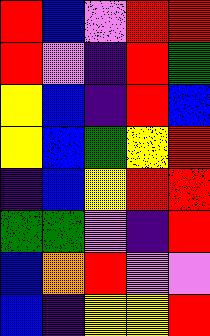[["red", "blue", "violet", "red", "red"], ["red", "violet", "indigo", "red", "green"], ["yellow", "blue", "indigo", "red", "blue"], ["yellow", "blue", "green", "yellow", "red"], ["indigo", "blue", "yellow", "red", "red"], ["green", "green", "violet", "indigo", "red"], ["blue", "orange", "red", "violet", "violet"], ["blue", "indigo", "yellow", "yellow", "red"]]